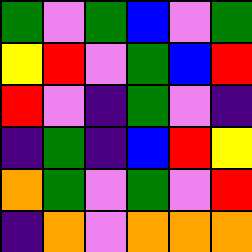[["green", "violet", "green", "blue", "violet", "green"], ["yellow", "red", "violet", "green", "blue", "red"], ["red", "violet", "indigo", "green", "violet", "indigo"], ["indigo", "green", "indigo", "blue", "red", "yellow"], ["orange", "green", "violet", "green", "violet", "red"], ["indigo", "orange", "violet", "orange", "orange", "orange"]]